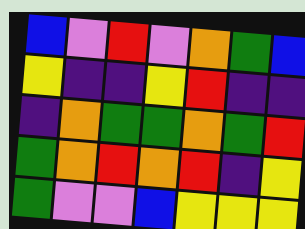[["blue", "violet", "red", "violet", "orange", "green", "blue"], ["yellow", "indigo", "indigo", "yellow", "red", "indigo", "indigo"], ["indigo", "orange", "green", "green", "orange", "green", "red"], ["green", "orange", "red", "orange", "red", "indigo", "yellow"], ["green", "violet", "violet", "blue", "yellow", "yellow", "yellow"]]